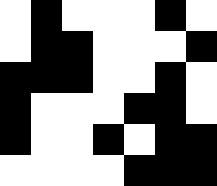[["white", "black", "white", "white", "white", "black", "white"], ["white", "black", "black", "white", "white", "white", "black"], ["black", "black", "black", "white", "white", "black", "white"], ["black", "white", "white", "white", "black", "black", "white"], ["black", "white", "white", "black", "white", "black", "black"], ["white", "white", "white", "white", "black", "black", "black"]]